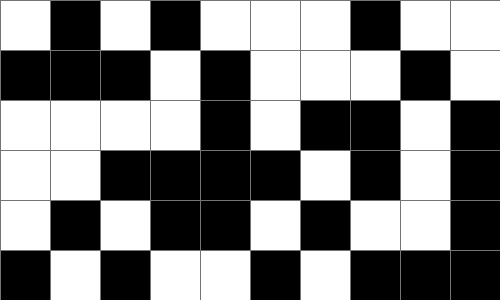[["white", "black", "white", "black", "white", "white", "white", "black", "white", "white"], ["black", "black", "black", "white", "black", "white", "white", "white", "black", "white"], ["white", "white", "white", "white", "black", "white", "black", "black", "white", "black"], ["white", "white", "black", "black", "black", "black", "white", "black", "white", "black"], ["white", "black", "white", "black", "black", "white", "black", "white", "white", "black"], ["black", "white", "black", "white", "white", "black", "white", "black", "black", "black"]]